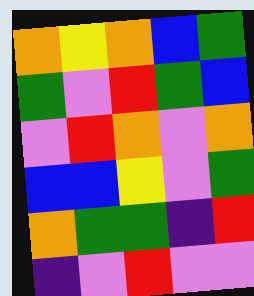[["orange", "yellow", "orange", "blue", "green"], ["green", "violet", "red", "green", "blue"], ["violet", "red", "orange", "violet", "orange"], ["blue", "blue", "yellow", "violet", "green"], ["orange", "green", "green", "indigo", "red"], ["indigo", "violet", "red", "violet", "violet"]]